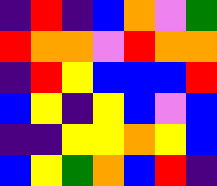[["indigo", "red", "indigo", "blue", "orange", "violet", "green"], ["red", "orange", "orange", "violet", "red", "orange", "orange"], ["indigo", "red", "yellow", "blue", "blue", "blue", "red"], ["blue", "yellow", "indigo", "yellow", "blue", "violet", "blue"], ["indigo", "indigo", "yellow", "yellow", "orange", "yellow", "blue"], ["blue", "yellow", "green", "orange", "blue", "red", "indigo"]]